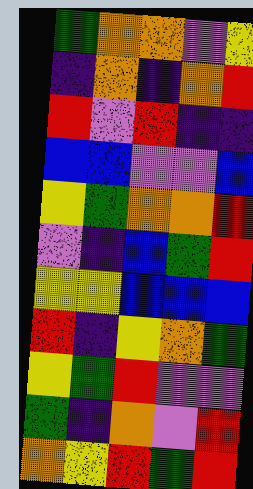[["green", "orange", "orange", "violet", "yellow"], ["indigo", "orange", "indigo", "orange", "red"], ["red", "violet", "red", "indigo", "indigo"], ["blue", "blue", "violet", "violet", "blue"], ["yellow", "green", "orange", "orange", "red"], ["violet", "indigo", "blue", "green", "red"], ["yellow", "yellow", "blue", "blue", "blue"], ["red", "indigo", "yellow", "orange", "green"], ["yellow", "green", "red", "violet", "violet"], ["green", "indigo", "orange", "violet", "red"], ["orange", "yellow", "red", "green", "red"]]